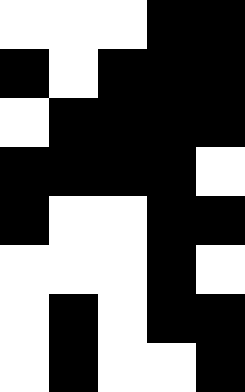[["white", "white", "white", "black", "black"], ["black", "white", "black", "black", "black"], ["white", "black", "black", "black", "black"], ["black", "black", "black", "black", "white"], ["black", "white", "white", "black", "black"], ["white", "white", "white", "black", "white"], ["white", "black", "white", "black", "black"], ["white", "black", "white", "white", "black"]]